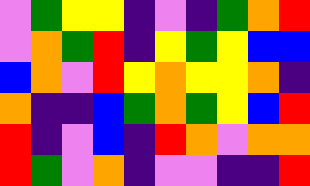[["violet", "green", "yellow", "yellow", "indigo", "violet", "indigo", "green", "orange", "red"], ["violet", "orange", "green", "red", "indigo", "yellow", "green", "yellow", "blue", "blue"], ["blue", "orange", "violet", "red", "yellow", "orange", "yellow", "yellow", "orange", "indigo"], ["orange", "indigo", "indigo", "blue", "green", "orange", "green", "yellow", "blue", "red"], ["red", "indigo", "violet", "blue", "indigo", "red", "orange", "violet", "orange", "orange"], ["red", "green", "violet", "orange", "indigo", "violet", "violet", "indigo", "indigo", "red"]]